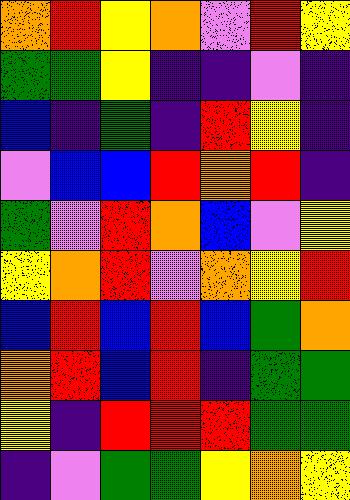[["orange", "red", "yellow", "orange", "violet", "red", "yellow"], ["green", "green", "yellow", "indigo", "indigo", "violet", "indigo"], ["blue", "indigo", "green", "indigo", "red", "yellow", "indigo"], ["violet", "blue", "blue", "red", "orange", "red", "indigo"], ["green", "violet", "red", "orange", "blue", "violet", "yellow"], ["yellow", "orange", "red", "violet", "orange", "yellow", "red"], ["blue", "red", "blue", "red", "blue", "green", "orange"], ["orange", "red", "blue", "red", "indigo", "green", "green"], ["yellow", "indigo", "red", "red", "red", "green", "green"], ["indigo", "violet", "green", "green", "yellow", "orange", "yellow"]]